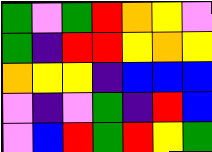[["green", "violet", "green", "red", "orange", "yellow", "violet"], ["green", "indigo", "red", "red", "yellow", "orange", "yellow"], ["orange", "yellow", "yellow", "indigo", "blue", "blue", "blue"], ["violet", "indigo", "violet", "green", "indigo", "red", "blue"], ["violet", "blue", "red", "green", "red", "yellow", "green"]]